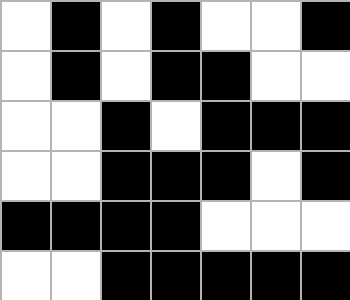[["white", "black", "white", "black", "white", "white", "black"], ["white", "black", "white", "black", "black", "white", "white"], ["white", "white", "black", "white", "black", "black", "black"], ["white", "white", "black", "black", "black", "white", "black"], ["black", "black", "black", "black", "white", "white", "white"], ["white", "white", "black", "black", "black", "black", "black"]]